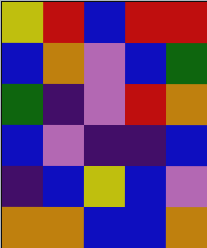[["yellow", "red", "blue", "red", "red"], ["blue", "orange", "violet", "blue", "green"], ["green", "indigo", "violet", "red", "orange"], ["blue", "violet", "indigo", "indigo", "blue"], ["indigo", "blue", "yellow", "blue", "violet"], ["orange", "orange", "blue", "blue", "orange"]]